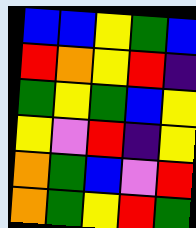[["blue", "blue", "yellow", "green", "blue"], ["red", "orange", "yellow", "red", "indigo"], ["green", "yellow", "green", "blue", "yellow"], ["yellow", "violet", "red", "indigo", "yellow"], ["orange", "green", "blue", "violet", "red"], ["orange", "green", "yellow", "red", "green"]]